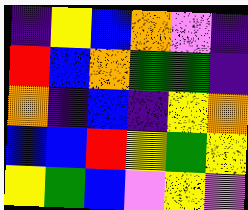[["indigo", "yellow", "blue", "orange", "violet", "indigo"], ["red", "blue", "orange", "green", "green", "indigo"], ["orange", "indigo", "blue", "indigo", "yellow", "orange"], ["blue", "blue", "red", "yellow", "green", "yellow"], ["yellow", "green", "blue", "violet", "yellow", "violet"]]